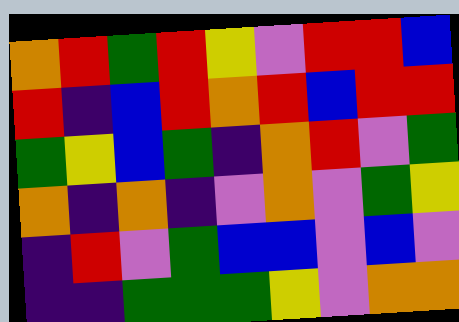[["orange", "red", "green", "red", "yellow", "violet", "red", "red", "blue"], ["red", "indigo", "blue", "red", "orange", "red", "blue", "red", "red"], ["green", "yellow", "blue", "green", "indigo", "orange", "red", "violet", "green"], ["orange", "indigo", "orange", "indigo", "violet", "orange", "violet", "green", "yellow"], ["indigo", "red", "violet", "green", "blue", "blue", "violet", "blue", "violet"], ["indigo", "indigo", "green", "green", "green", "yellow", "violet", "orange", "orange"]]